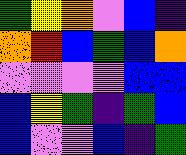[["green", "yellow", "orange", "violet", "blue", "indigo"], ["orange", "red", "blue", "green", "blue", "orange"], ["violet", "violet", "violet", "violet", "blue", "blue"], ["blue", "yellow", "green", "indigo", "green", "blue"], ["blue", "violet", "violet", "blue", "indigo", "green"]]